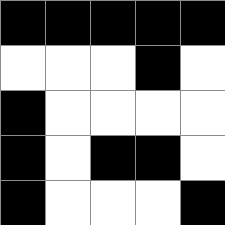[["black", "black", "black", "black", "black"], ["white", "white", "white", "black", "white"], ["black", "white", "white", "white", "white"], ["black", "white", "black", "black", "white"], ["black", "white", "white", "white", "black"]]